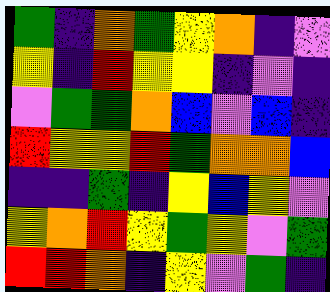[["green", "indigo", "orange", "green", "yellow", "orange", "indigo", "violet"], ["yellow", "indigo", "red", "yellow", "yellow", "indigo", "violet", "indigo"], ["violet", "green", "green", "orange", "blue", "violet", "blue", "indigo"], ["red", "yellow", "yellow", "red", "green", "orange", "orange", "blue"], ["indigo", "indigo", "green", "indigo", "yellow", "blue", "yellow", "violet"], ["yellow", "orange", "red", "yellow", "green", "yellow", "violet", "green"], ["red", "red", "orange", "indigo", "yellow", "violet", "green", "indigo"]]